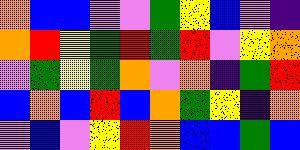[["orange", "blue", "blue", "violet", "violet", "green", "yellow", "blue", "violet", "indigo"], ["orange", "red", "yellow", "green", "red", "green", "red", "violet", "yellow", "orange"], ["violet", "green", "yellow", "green", "orange", "violet", "orange", "indigo", "green", "red"], ["blue", "orange", "blue", "red", "blue", "orange", "green", "yellow", "indigo", "orange"], ["violet", "blue", "violet", "yellow", "red", "orange", "blue", "blue", "green", "blue"]]